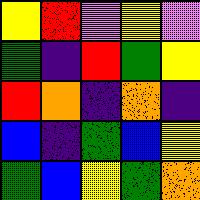[["yellow", "red", "violet", "yellow", "violet"], ["green", "indigo", "red", "green", "yellow"], ["red", "orange", "indigo", "orange", "indigo"], ["blue", "indigo", "green", "blue", "yellow"], ["green", "blue", "yellow", "green", "orange"]]